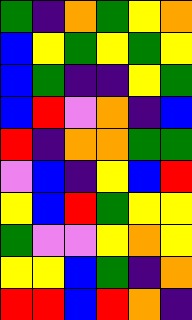[["green", "indigo", "orange", "green", "yellow", "orange"], ["blue", "yellow", "green", "yellow", "green", "yellow"], ["blue", "green", "indigo", "indigo", "yellow", "green"], ["blue", "red", "violet", "orange", "indigo", "blue"], ["red", "indigo", "orange", "orange", "green", "green"], ["violet", "blue", "indigo", "yellow", "blue", "red"], ["yellow", "blue", "red", "green", "yellow", "yellow"], ["green", "violet", "violet", "yellow", "orange", "yellow"], ["yellow", "yellow", "blue", "green", "indigo", "orange"], ["red", "red", "blue", "red", "orange", "indigo"]]